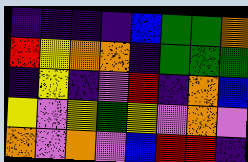[["indigo", "indigo", "indigo", "indigo", "blue", "green", "green", "orange"], ["red", "yellow", "orange", "orange", "indigo", "green", "green", "green"], ["indigo", "yellow", "indigo", "violet", "red", "indigo", "orange", "blue"], ["yellow", "violet", "yellow", "green", "yellow", "violet", "orange", "violet"], ["orange", "violet", "orange", "violet", "blue", "red", "red", "indigo"]]